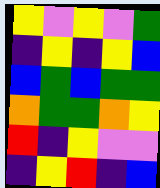[["yellow", "violet", "yellow", "violet", "green"], ["indigo", "yellow", "indigo", "yellow", "blue"], ["blue", "green", "blue", "green", "green"], ["orange", "green", "green", "orange", "yellow"], ["red", "indigo", "yellow", "violet", "violet"], ["indigo", "yellow", "red", "indigo", "blue"]]